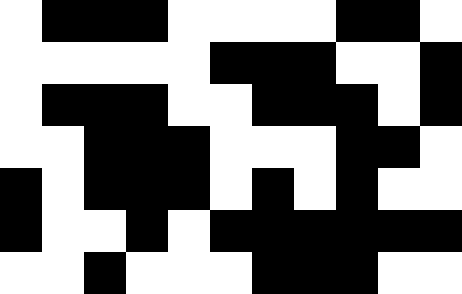[["white", "black", "black", "black", "white", "white", "white", "white", "black", "black", "white"], ["white", "white", "white", "white", "white", "black", "black", "black", "white", "white", "black"], ["white", "black", "black", "black", "white", "white", "black", "black", "black", "white", "black"], ["white", "white", "black", "black", "black", "white", "white", "white", "black", "black", "white"], ["black", "white", "black", "black", "black", "white", "black", "white", "black", "white", "white"], ["black", "white", "white", "black", "white", "black", "black", "black", "black", "black", "black"], ["white", "white", "black", "white", "white", "white", "black", "black", "black", "white", "white"]]